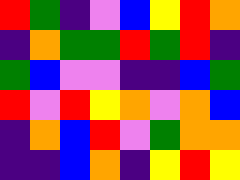[["red", "green", "indigo", "violet", "blue", "yellow", "red", "orange"], ["indigo", "orange", "green", "green", "red", "green", "red", "indigo"], ["green", "blue", "violet", "violet", "indigo", "indigo", "blue", "green"], ["red", "violet", "red", "yellow", "orange", "violet", "orange", "blue"], ["indigo", "orange", "blue", "red", "violet", "green", "orange", "orange"], ["indigo", "indigo", "blue", "orange", "indigo", "yellow", "red", "yellow"]]